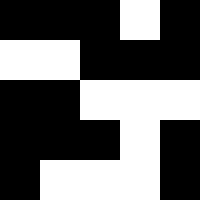[["black", "black", "black", "white", "black"], ["white", "white", "black", "black", "black"], ["black", "black", "white", "white", "white"], ["black", "black", "black", "white", "black"], ["black", "white", "white", "white", "black"]]